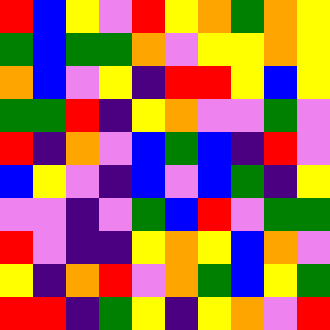[["red", "blue", "yellow", "violet", "red", "yellow", "orange", "green", "orange", "yellow"], ["green", "blue", "green", "green", "orange", "violet", "yellow", "yellow", "orange", "yellow"], ["orange", "blue", "violet", "yellow", "indigo", "red", "red", "yellow", "blue", "yellow"], ["green", "green", "red", "indigo", "yellow", "orange", "violet", "violet", "green", "violet"], ["red", "indigo", "orange", "violet", "blue", "green", "blue", "indigo", "red", "violet"], ["blue", "yellow", "violet", "indigo", "blue", "violet", "blue", "green", "indigo", "yellow"], ["violet", "violet", "indigo", "violet", "green", "blue", "red", "violet", "green", "green"], ["red", "violet", "indigo", "indigo", "yellow", "orange", "yellow", "blue", "orange", "violet"], ["yellow", "indigo", "orange", "red", "violet", "orange", "green", "blue", "yellow", "green"], ["red", "red", "indigo", "green", "yellow", "indigo", "yellow", "orange", "violet", "red"]]